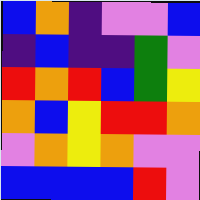[["blue", "orange", "indigo", "violet", "violet", "blue"], ["indigo", "blue", "indigo", "indigo", "green", "violet"], ["red", "orange", "red", "blue", "green", "yellow"], ["orange", "blue", "yellow", "red", "red", "orange"], ["violet", "orange", "yellow", "orange", "violet", "violet"], ["blue", "blue", "blue", "blue", "red", "violet"]]